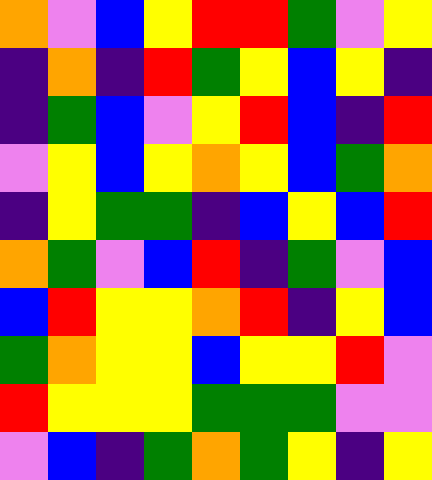[["orange", "violet", "blue", "yellow", "red", "red", "green", "violet", "yellow"], ["indigo", "orange", "indigo", "red", "green", "yellow", "blue", "yellow", "indigo"], ["indigo", "green", "blue", "violet", "yellow", "red", "blue", "indigo", "red"], ["violet", "yellow", "blue", "yellow", "orange", "yellow", "blue", "green", "orange"], ["indigo", "yellow", "green", "green", "indigo", "blue", "yellow", "blue", "red"], ["orange", "green", "violet", "blue", "red", "indigo", "green", "violet", "blue"], ["blue", "red", "yellow", "yellow", "orange", "red", "indigo", "yellow", "blue"], ["green", "orange", "yellow", "yellow", "blue", "yellow", "yellow", "red", "violet"], ["red", "yellow", "yellow", "yellow", "green", "green", "green", "violet", "violet"], ["violet", "blue", "indigo", "green", "orange", "green", "yellow", "indigo", "yellow"]]